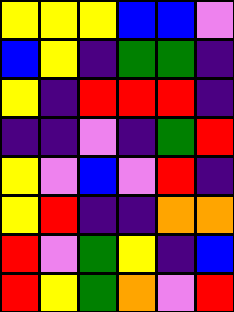[["yellow", "yellow", "yellow", "blue", "blue", "violet"], ["blue", "yellow", "indigo", "green", "green", "indigo"], ["yellow", "indigo", "red", "red", "red", "indigo"], ["indigo", "indigo", "violet", "indigo", "green", "red"], ["yellow", "violet", "blue", "violet", "red", "indigo"], ["yellow", "red", "indigo", "indigo", "orange", "orange"], ["red", "violet", "green", "yellow", "indigo", "blue"], ["red", "yellow", "green", "orange", "violet", "red"]]